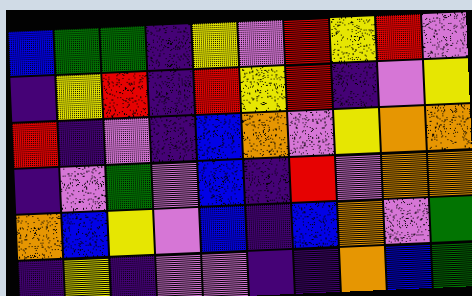[["blue", "green", "green", "indigo", "yellow", "violet", "red", "yellow", "red", "violet"], ["indigo", "yellow", "red", "indigo", "red", "yellow", "red", "indigo", "violet", "yellow"], ["red", "indigo", "violet", "indigo", "blue", "orange", "violet", "yellow", "orange", "orange"], ["indigo", "violet", "green", "violet", "blue", "indigo", "red", "violet", "orange", "orange"], ["orange", "blue", "yellow", "violet", "blue", "indigo", "blue", "orange", "violet", "green"], ["indigo", "yellow", "indigo", "violet", "violet", "indigo", "indigo", "orange", "blue", "green"]]